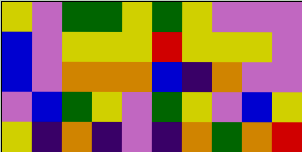[["yellow", "violet", "green", "green", "yellow", "green", "yellow", "violet", "violet", "violet"], ["blue", "violet", "yellow", "yellow", "yellow", "red", "yellow", "yellow", "yellow", "violet"], ["blue", "violet", "orange", "orange", "orange", "blue", "indigo", "orange", "violet", "violet"], ["violet", "blue", "green", "yellow", "violet", "green", "yellow", "violet", "blue", "yellow"], ["yellow", "indigo", "orange", "indigo", "violet", "indigo", "orange", "green", "orange", "red"]]